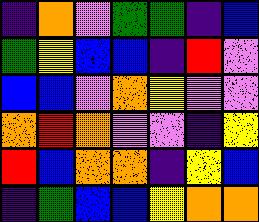[["indigo", "orange", "violet", "green", "green", "indigo", "blue"], ["green", "yellow", "blue", "blue", "indigo", "red", "violet"], ["blue", "blue", "violet", "orange", "yellow", "violet", "violet"], ["orange", "red", "orange", "violet", "violet", "indigo", "yellow"], ["red", "blue", "orange", "orange", "indigo", "yellow", "blue"], ["indigo", "green", "blue", "blue", "yellow", "orange", "orange"]]